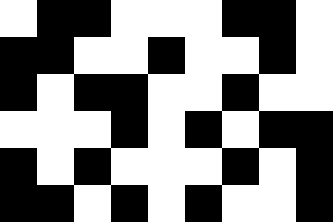[["white", "black", "black", "white", "white", "white", "black", "black", "white"], ["black", "black", "white", "white", "black", "white", "white", "black", "white"], ["black", "white", "black", "black", "white", "white", "black", "white", "white"], ["white", "white", "white", "black", "white", "black", "white", "black", "black"], ["black", "white", "black", "white", "white", "white", "black", "white", "black"], ["black", "black", "white", "black", "white", "black", "white", "white", "black"]]